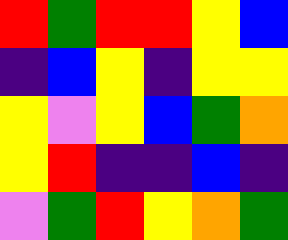[["red", "green", "red", "red", "yellow", "blue"], ["indigo", "blue", "yellow", "indigo", "yellow", "yellow"], ["yellow", "violet", "yellow", "blue", "green", "orange"], ["yellow", "red", "indigo", "indigo", "blue", "indigo"], ["violet", "green", "red", "yellow", "orange", "green"]]